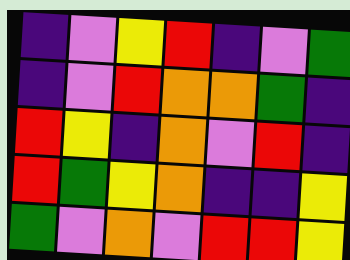[["indigo", "violet", "yellow", "red", "indigo", "violet", "green"], ["indigo", "violet", "red", "orange", "orange", "green", "indigo"], ["red", "yellow", "indigo", "orange", "violet", "red", "indigo"], ["red", "green", "yellow", "orange", "indigo", "indigo", "yellow"], ["green", "violet", "orange", "violet", "red", "red", "yellow"]]